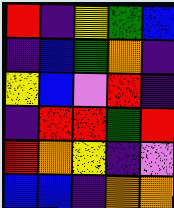[["red", "indigo", "yellow", "green", "blue"], ["indigo", "blue", "green", "orange", "indigo"], ["yellow", "blue", "violet", "red", "indigo"], ["indigo", "red", "red", "green", "red"], ["red", "orange", "yellow", "indigo", "violet"], ["blue", "blue", "indigo", "orange", "orange"]]